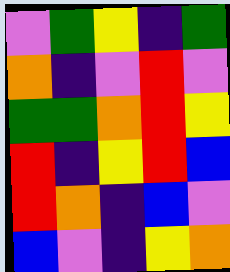[["violet", "green", "yellow", "indigo", "green"], ["orange", "indigo", "violet", "red", "violet"], ["green", "green", "orange", "red", "yellow"], ["red", "indigo", "yellow", "red", "blue"], ["red", "orange", "indigo", "blue", "violet"], ["blue", "violet", "indigo", "yellow", "orange"]]